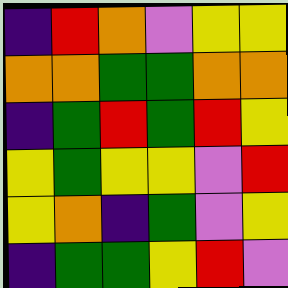[["indigo", "red", "orange", "violet", "yellow", "yellow"], ["orange", "orange", "green", "green", "orange", "orange"], ["indigo", "green", "red", "green", "red", "yellow"], ["yellow", "green", "yellow", "yellow", "violet", "red"], ["yellow", "orange", "indigo", "green", "violet", "yellow"], ["indigo", "green", "green", "yellow", "red", "violet"]]